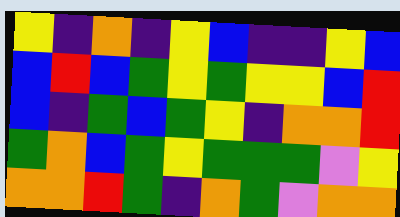[["yellow", "indigo", "orange", "indigo", "yellow", "blue", "indigo", "indigo", "yellow", "blue"], ["blue", "red", "blue", "green", "yellow", "green", "yellow", "yellow", "blue", "red"], ["blue", "indigo", "green", "blue", "green", "yellow", "indigo", "orange", "orange", "red"], ["green", "orange", "blue", "green", "yellow", "green", "green", "green", "violet", "yellow"], ["orange", "orange", "red", "green", "indigo", "orange", "green", "violet", "orange", "orange"]]